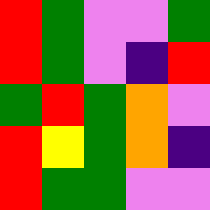[["red", "green", "violet", "violet", "green"], ["red", "green", "violet", "indigo", "red"], ["green", "red", "green", "orange", "violet"], ["red", "yellow", "green", "orange", "indigo"], ["red", "green", "green", "violet", "violet"]]